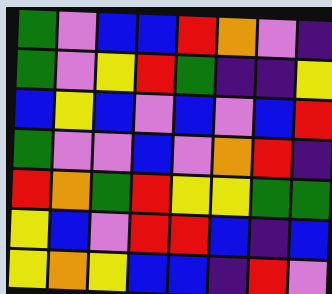[["green", "violet", "blue", "blue", "red", "orange", "violet", "indigo"], ["green", "violet", "yellow", "red", "green", "indigo", "indigo", "yellow"], ["blue", "yellow", "blue", "violet", "blue", "violet", "blue", "red"], ["green", "violet", "violet", "blue", "violet", "orange", "red", "indigo"], ["red", "orange", "green", "red", "yellow", "yellow", "green", "green"], ["yellow", "blue", "violet", "red", "red", "blue", "indigo", "blue"], ["yellow", "orange", "yellow", "blue", "blue", "indigo", "red", "violet"]]